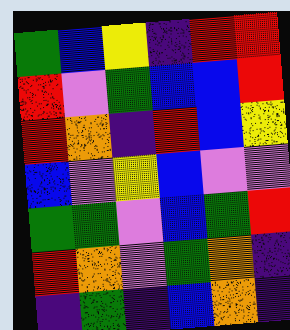[["green", "blue", "yellow", "indigo", "red", "red"], ["red", "violet", "green", "blue", "blue", "red"], ["red", "orange", "indigo", "red", "blue", "yellow"], ["blue", "violet", "yellow", "blue", "violet", "violet"], ["green", "green", "violet", "blue", "green", "red"], ["red", "orange", "violet", "green", "orange", "indigo"], ["indigo", "green", "indigo", "blue", "orange", "indigo"]]